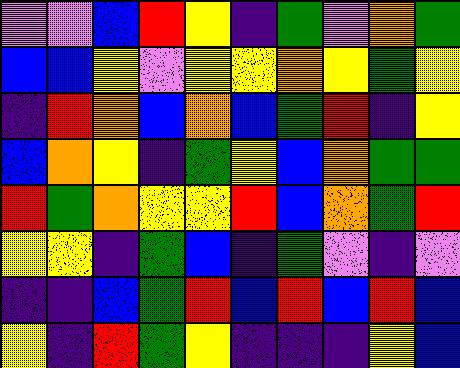[["violet", "violet", "blue", "red", "yellow", "indigo", "green", "violet", "orange", "green"], ["blue", "blue", "yellow", "violet", "yellow", "yellow", "orange", "yellow", "green", "yellow"], ["indigo", "red", "orange", "blue", "orange", "blue", "green", "red", "indigo", "yellow"], ["blue", "orange", "yellow", "indigo", "green", "yellow", "blue", "orange", "green", "green"], ["red", "green", "orange", "yellow", "yellow", "red", "blue", "orange", "green", "red"], ["yellow", "yellow", "indigo", "green", "blue", "indigo", "green", "violet", "indigo", "violet"], ["indigo", "indigo", "blue", "green", "red", "blue", "red", "blue", "red", "blue"], ["yellow", "indigo", "red", "green", "yellow", "indigo", "indigo", "indigo", "yellow", "blue"]]